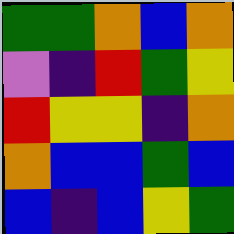[["green", "green", "orange", "blue", "orange"], ["violet", "indigo", "red", "green", "yellow"], ["red", "yellow", "yellow", "indigo", "orange"], ["orange", "blue", "blue", "green", "blue"], ["blue", "indigo", "blue", "yellow", "green"]]